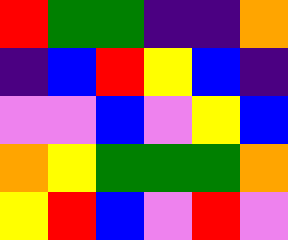[["red", "green", "green", "indigo", "indigo", "orange"], ["indigo", "blue", "red", "yellow", "blue", "indigo"], ["violet", "violet", "blue", "violet", "yellow", "blue"], ["orange", "yellow", "green", "green", "green", "orange"], ["yellow", "red", "blue", "violet", "red", "violet"]]